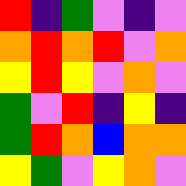[["red", "indigo", "green", "violet", "indigo", "violet"], ["orange", "red", "orange", "red", "violet", "orange"], ["yellow", "red", "yellow", "violet", "orange", "violet"], ["green", "violet", "red", "indigo", "yellow", "indigo"], ["green", "red", "orange", "blue", "orange", "orange"], ["yellow", "green", "violet", "yellow", "orange", "violet"]]